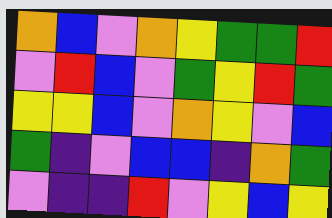[["orange", "blue", "violet", "orange", "yellow", "green", "green", "red"], ["violet", "red", "blue", "violet", "green", "yellow", "red", "green"], ["yellow", "yellow", "blue", "violet", "orange", "yellow", "violet", "blue"], ["green", "indigo", "violet", "blue", "blue", "indigo", "orange", "green"], ["violet", "indigo", "indigo", "red", "violet", "yellow", "blue", "yellow"]]